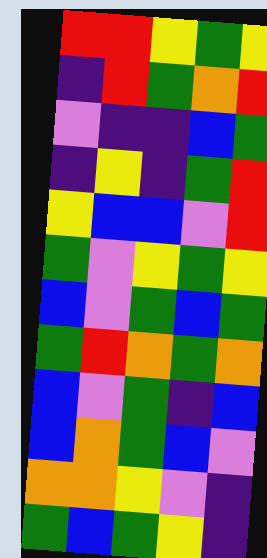[["red", "red", "yellow", "green", "yellow"], ["indigo", "red", "green", "orange", "red"], ["violet", "indigo", "indigo", "blue", "green"], ["indigo", "yellow", "indigo", "green", "red"], ["yellow", "blue", "blue", "violet", "red"], ["green", "violet", "yellow", "green", "yellow"], ["blue", "violet", "green", "blue", "green"], ["green", "red", "orange", "green", "orange"], ["blue", "violet", "green", "indigo", "blue"], ["blue", "orange", "green", "blue", "violet"], ["orange", "orange", "yellow", "violet", "indigo"], ["green", "blue", "green", "yellow", "indigo"]]